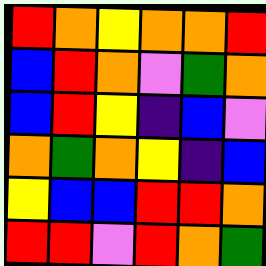[["red", "orange", "yellow", "orange", "orange", "red"], ["blue", "red", "orange", "violet", "green", "orange"], ["blue", "red", "yellow", "indigo", "blue", "violet"], ["orange", "green", "orange", "yellow", "indigo", "blue"], ["yellow", "blue", "blue", "red", "red", "orange"], ["red", "red", "violet", "red", "orange", "green"]]